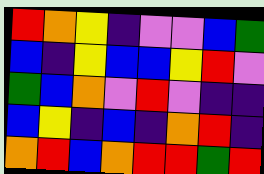[["red", "orange", "yellow", "indigo", "violet", "violet", "blue", "green"], ["blue", "indigo", "yellow", "blue", "blue", "yellow", "red", "violet"], ["green", "blue", "orange", "violet", "red", "violet", "indigo", "indigo"], ["blue", "yellow", "indigo", "blue", "indigo", "orange", "red", "indigo"], ["orange", "red", "blue", "orange", "red", "red", "green", "red"]]